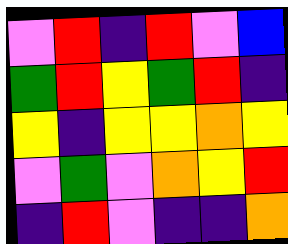[["violet", "red", "indigo", "red", "violet", "blue"], ["green", "red", "yellow", "green", "red", "indigo"], ["yellow", "indigo", "yellow", "yellow", "orange", "yellow"], ["violet", "green", "violet", "orange", "yellow", "red"], ["indigo", "red", "violet", "indigo", "indigo", "orange"]]